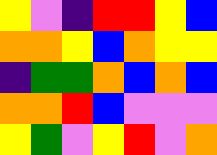[["yellow", "violet", "indigo", "red", "red", "yellow", "blue"], ["orange", "orange", "yellow", "blue", "orange", "yellow", "yellow"], ["indigo", "green", "green", "orange", "blue", "orange", "blue"], ["orange", "orange", "red", "blue", "violet", "violet", "violet"], ["yellow", "green", "violet", "yellow", "red", "violet", "orange"]]